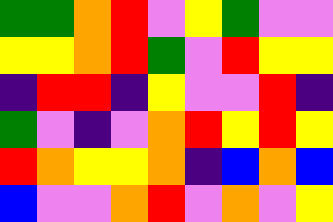[["green", "green", "orange", "red", "violet", "yellow", "green", "violet", "violet"], ["yellow", "yellow", "orange", "red", "green", "violet", "red", "yellow", "yellow"], ["indigo", "red", "red", "indigo", "yellow", "violet", "violet", "red", "indigo"], ["green", "violet", "indigo", "violet", "orange", "red", "yellow", "red", "yellow"], ["red", "orange", "yellow", "yellow", "orange", "indigo", "blue", "orange", "blue"], ["blue", "violet", "violet", "orange", "red", "violet", "orange", "violet", "yellow"]]